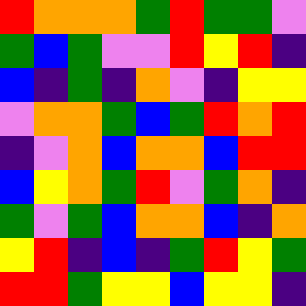[["red", "orange", "orange", "orange", "green", "red", "green", "green", "violet"], ["green", "blue", "green", "violet", "violet", "red", "yellow", "red", "indigo"], ["blue", "indigo", "green", "indigo", "orange", "violet", "indigo", "yellow", "yellow"], ["violet", "orange", "orange", "green", "blue", "green", "red", "orange", "red"], ["indigo", "violet", "orange", "blue", "orange", "orange", "blue", "red", "red"], ["blue", "yellow", "orange", "green", "red", "violet", "green", "orange", "indigo"], ["green", "violet", "green", "blue", "orange", "orange", "blue", "indigo", "orange"], ["yellow", "red", "indigo", "blue", "indigo", "green", "red", "yellow", "green"], ["red", "red", "green", "yellow", "yellow", "blue", "yellow", "yellow", "indigo"]]